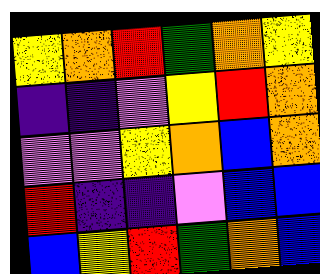[["yellow", "orange", "red", "green", "orange", "yellow"], ["indigo", "indigo", "violet", "yellow", "red", "orange"], ["violet", "violet", "yellow", "orange", "blue", "orange"], ["red", "indigo", "indigo", "violet", "blue", "blue"], ["blue", "yellow", "red", "green", "orange", "blue"]]